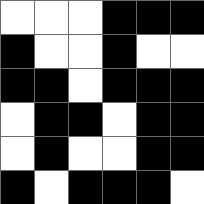[["white", "white", "white", "black", "black", "black"], ["black", "white", "white", "black", "white", "white"], ["black", "black", "white", "black", "black", "black"], ["white", "black", "black", "white", "black", "black"], ["white", "black", "white", "white", "black", "black"], ["black", "white", "black", "black", "black", "white"]]